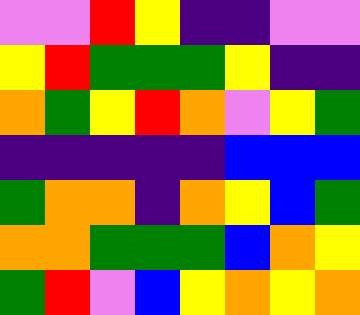[["violet", "violet", "red", "yellow", "indigo", "indigo", "violet", "violet"], ["yellow", "red", "green", "green", "green", "yellow", "indigo", "indigo"], ["orange", "green", "yellow", "red", "orange", "violet", "yellow", "green"], ["indigo", "indigo", "indigo", "indigo", "indigo", "blue", "blue", "blue"], ["green", "orange", "orange", "indigo", "orange", "yellow", "blue", "green"], ["orange", "orange", "green", "green", "green", "blue", "orange", "yellow"], ["green", "red", "violet", "blue", "yellow", "orange", "yellow", "orange"]]